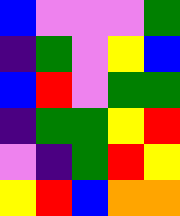[["blue", "violet", "violet", "violet", "green"], ["indigo", "green", "violet", "yellow", "blue"], ["blue", "red", "violet", "green", "green"], ["indigo", "green", "green", "yellow", "red"], ["violet", "indigo", "green", "red", "yellow"], ["yellow", "red", "blue", "orange", "orange"]]